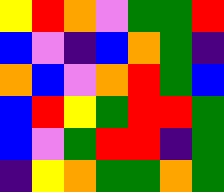[["yellow", "red", "orange", "violet", "green", "green", "red"], ["blue", "violet", "indigo", "blue", "orange", "green", "indigo"], ["orange", "blue", "violet", "orange", "red", "green", "blue"], ["blue", "red", "yellow", "green", "red", "red", "green"], ["blue", "violet", "green", "red", "red", "indigo", "green"], ["indigo", "yellow", "orange", "green", "green", "orange", "green"]]